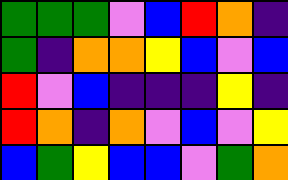[["green", "green", "green", "violet", "blue", "red", "orange", "indigo"], ["green", "indigo", "orange", "orange", "yellow", "blue", "violet", "blue"], ["red", "violet", "blue", "indigo", "indigo", "indigo", "yellow", "indigo"], ["red", "orange", "indigo", "orange", "violet", "blue", "violet", "yellow"], ["blue", "green", "yellow", "blue", "blue", "violet", "green", "orange"]]